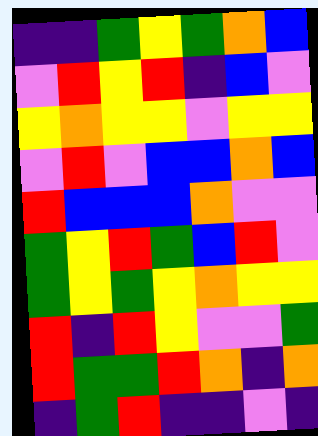[["indigo", "indigo", "green", "yellow", "green", "orange", "blue"], ["violet", "red", "yellow", "red", "indigo", "blue", "violet"], ["yellow", "orange", "yellow", "yellow", "violet", "yellow", "yellow"], ["violet", "red", "violet", "blue", "blue", "orange", "blue"], ["red", "blue", "blue", "blue", "orange", "violet", "violet"], ["green", "yellow", "red", "green", "blue", "red", "violet"], ["green", "yellow", "green", "yellow", "orange", "yellow", "yellow"], ["red", "indigo", "red", "yellow", "violet", "violet", "green"], ["red", "green", "green", "red", "orange", "indigo", "orange"], ["indigo", "green", "red", "indigo", "indigo", "violet", "indigo"]]